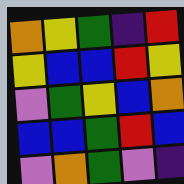[["orange", "yellow", "green", "indigo", "red"], ["yellow", "blue", "blue", "red", "yellow"], ["violet", "green", "yellow", "blue", "orange"], ["blue", "blue", "green", "red", "blue"], ["violet", "orange", "green", "violet", "indigo"]]